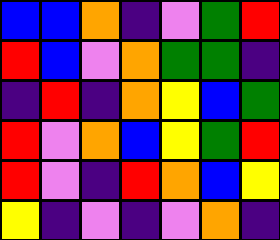[["blue", "blue", "orange", "indigo", "violet", "green", "red"], ["red", "blue", "violet", "orange", "green", "green", "indigo"], ["indigo", "red", "indigo", "orange", "yellow", "blue", "green"], ["red", "violet", "orange", "blue", "yellow", "green", "red"], ["red", "violet", "indigo", "red", "orange", "blue", "yellow"], ["yellow", "indigo", "violet", "indigo", "violet", "orange", "indigo"]]